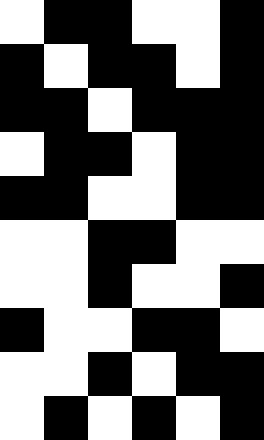[["white", "black", "black", "white", "white", "black"], ["black", "white", "black", "black", "white", "black"], ["black", "black", "white", "black", "black", "black"], ["white", "black", "black", "white", "black", "black"], ["black", "black", "white", "white", "black", "black"], ["white", "white", "black", "black", "white", "white"], ["white", "white", "black", "white", "white", "black"], ["black", "white", "white", "black", "black", "white"], ["white", "white", "black", "white", "black", "black"], ["white", "black", "white", "black", "white", "black"]]